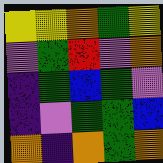[["yellow", "yellow", "orange", "green", "yellow"], ["violet", "green", "red", "violet", "orange"], ["indigo", "green", "blue", "green", "violet"], ["indigo", "violet", "green", "green", "blue"], ["orange", "indigo", "orange", "green", "orange"]]